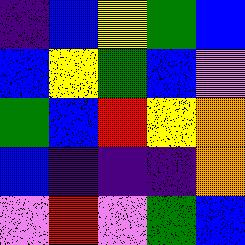[["indigo", "blue", "yellow", "green", "blue"], ["blue", "yellow", "green", "blue", "violet"], ["green", "blue", "red", "yellow", "orange"], ["blue", "indigo", "indigo", "indigo", "orange"], ["violet", "red", "violet", "green", "blue"]]